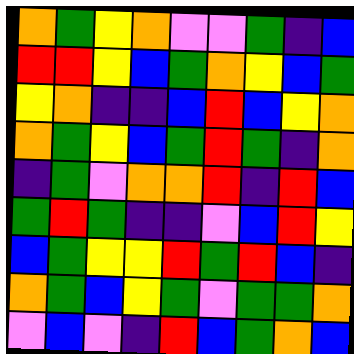[["orange", "green", "yellow", "orange", "violet", "violet", "green", "indigo", "blue"], ["red", "red", "yellow", "blue", "green", "orange", "yellow", "blue", "green"], ["yellow", "orange", "indigo", "indigo", "blue", "red", "blue", "yellow", "orange"], ["orange", "green", "yellow", "blue", "green", "red", "green", "indigo", "orange"], ["indigo", "green", "violet", "orange", "orange", "red", "indigo", "red", "blue"], ["green", "red", "green", "indigo", "indigo", "violet", "blue", "red", "yellow"], ["blue", "green", "yellow", "yellow", "red", "green", "red", "blue", "indigo"], ["orange", "green", "blue", "yellow", "green", "violet", "green", "green", "orange"], ["violet", "blue", "violet", "indigo", "red", "blue", "green", "orange", "blue"]]